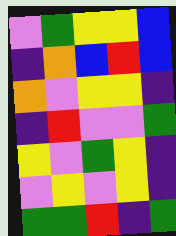[["violet", "green", "yellow", "yellow", "blue"], ["indigo", "orange", "blue", "red", "blue"], ["orange", "violet", "yellow", "yellow", "indigo"], ["indigo", "red", "violet", "violet", "green"], ["yellow", "violet", "green", "yellow", "indigo"], ["violet", "yellow", "violet", "yellow", "indigo"], ["green", "green", "red", "indigo", "green"]]